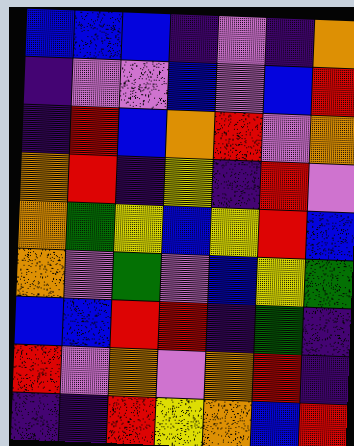[["blue", "blue", "blue", "indigo", "violet", "indigo", "orange"], ["indigo", "violet", "violet", "blue", "violet", "blue", "red"], ["indigo", "red", "blue", "orange", "red", "violet", "orange"], ["orange", "red", "indigo", "yellow", "indigo", "red", "violet"], ["orange", "green", "yellow", "blue", "yellow", "red", "blue"], ["orange", "violet", "green", "violet", "blue", "yellow", "green"], ["blue", "blue", "red", "red", "indigo", "green", "indigo"], ["red", "violet", "orange", "violet", "orange", "red", "indigo"], ["indigo", "indigo", "red", "yellow", "orange", "blue", "red"]]